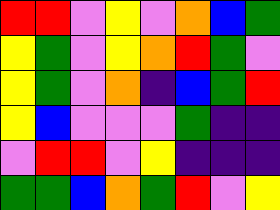[["red", "red", "violet", "yellow", "violet", "orange", "blue", "green"], ["yellow", "green", "violet", "yellow", "orange", "red", "green", "violet"], ["yellow", "green", "violet", "orange", "indigo", "blue", "green", "red"], ["yellow", "blue", "violet", "violet", "violet", "green", "indigo", "indigo"], ["violet", "red", "red", "violet", "yellow", "indigo", "indigo", "indigo"], ["green", "green", "blue", "orange", "green", "red", "violet", "yellow"]]